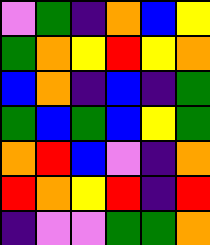[["violet", "green", "indigo", "orange", "blue", "yellow"], ["green", "orange", "yellow", "red", "yellow", "orange"], ["blue", "orange", "indigo", "blue", "indigo", "green"], ["green", "blue", "green", "blue", "yellow", "green"], ["orange", "red", "blue", "violet", "indigo", "orange"], ["red", "orange", "yellow", "red", "indigo", "red"], ["indigo", "violet", "violet", "green", "green", "orange"]]